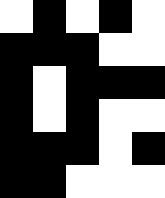[["white", "black", "white", "black", "white"], ["black", "black", "black", "white", "white"], ["black", "white", "black", "black", "black"], ["black", "white", "black", "white", "white"], ["black", "black", "black", "white", "black"], ["black", "black", "white", "white", "white"]]